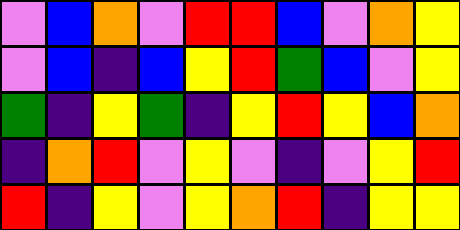[["violet", "blue", "orange", "violet", "red", "red", "blue", "violet", "orange", "yellow"], ["violet", "blue", "indigo", "blue", "yellow", "red", "green", "blue", "violet", "yellow"], ["green", "indigo", "yellow", "green", "indigo", "yellow", "red", "yellow", "blue", "orange"], ["indigo", "orange", "red", "violet", "yellow", "violet", "indigo", "violet", "yellow", "red"], ["red", "indigo", "yellow", "violet", "yellow", "orange", "red", "indigo", "yellow", "yellow"]]